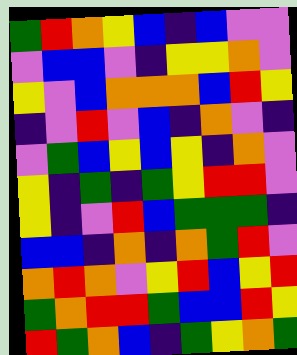[["green", "red", "orange", "yellow", "blue", "indigo", "blue", "violet", "violet"], ["violet", "blue", "blue", "violet", "indigo", "yellow", "yellow", "orange", "violet"], ["yellow", "violet", "blue", "orange", "orange", "orange", "blue", "red", "yellow"], ["indigo", "violet", "red", "violet", "blue", "indigo", "orange", "violet", "indigo"], ["violet", "green", "blue", "yellow", "blue", "yellow", "indigo", "orange", "violet"], ["yellow", "indigo", "green", "indigo", "green", "yellow", "red", "red", "violet"], ["yellow", "indigo", "violet", "red", "blue", "green", "green", "green", "indigo"], ["blue", "blue", "indigo", "orange", "indigo", "orange", "green", "red", "violet"], ["orange", "red", "orange", "violet", "yellow", "red", "blue", "yellow", "red"], ["green", "orange", "red", "red", "green", "blue", "blue", "red", "yellow"], ["red", "green", "orange", "blue", "indigo", "green", "yellow", "orange", "green"]]